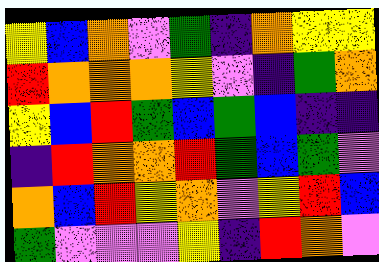[["yellow", "blue", "orange", "violet", "green", "indigo", "orange", "yellow", "yellow"], ["red", "orange", "orange", "orange", "yellow", "violet", "indigo", "green", "orange"], ["yellow", "blue", "red", "green", "blue", "green", "blue", "indigo", "indigo"], ["indigo", "red", "orange", "orange", "red", "green", "blue", "green", "violet"], ["orange", "blue", "red", "yellow", "orange", "violet", "yellow", "red", "blue"], ["green", "violet", "violet", "violet", "yellow", "indigo", "red", "orange", "violet"]]